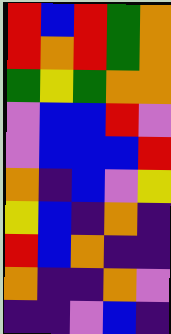[["red", "blue", "red", "green", "orange"], ["red", "orange", "red", "green", "orange"], ["green", "yellow", "green", "orange", "orange"], ["violet", "blue", "blue", "red", "violet"], ["violet", "blue", "blue", "blue", "red"], ["orange", "indigo", "blue", "violet", "yellow"], ["yellow", "blue", "indigo", "orange", "indigo"], ["red", "blue", "orange", "indigo", "indigo"], ["orange", "indigo", "indigo", "orange", "violet"], ["indigo", "indigo", "violet", "blue", "indigo"]]